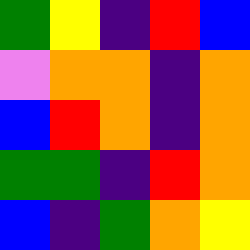[["green", "yellow", "indigo", "red", "blue"], ["violet", "orange", "orange", "indigo", "orange"], ["blue", "red", "orange", "indigo", "orange"], ["green", "green", "indigo", "red", "orange"], ["blue", "indigo", "green", "orange", "yellow"]]